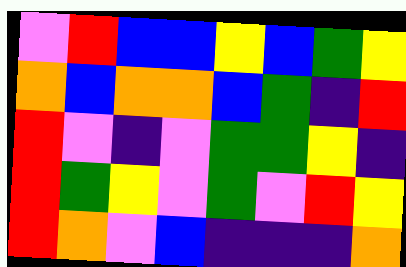[["violet", "red", "blue", "blue", "yellow", "blue", "green", "yellow"], ["orange", "blue", "orange", "orange", "blue", "green", "indigo", "red"], ["red", "violet", "indigo", "violet", "green", "green", "yellow", "indigo"], ["red", "green", "yellow", "violet", "green", "violet", "red", "yellow"], ["red", "orange", "violet", "blue", "indigo", "indigo", "indigo", "orange"]]